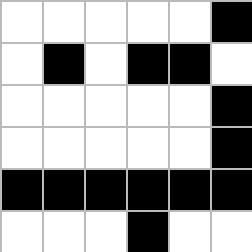[["white", "white", "white", "white", "white", "black"], ["white", "black", "white", "black", "black", "white"], ["white", "white", "white", "white", "white", "black"], ["white", "white", "white", "white", "white", "black"], ["black", "black", "black", "black", "black", "black"], ["white", "white", "white", "black", "white", "white"]]